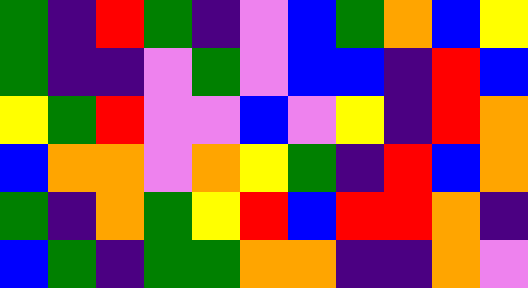[["green", "indigo", "red", "green", "indigo", "violet", "blue", "green", "orange", "blue", "yellow"], ["green", "indigo", "indigo", "violet", "green", "violet", "blue", "blue", "indigo", "red", "blue"], ["yellow", "green", "red", "violet", "violet", "blue", "violet", "yellow", "indigo", "red", "orange"], ["blue", "orange", "orange", "violet", "orange", "yellow", "green", "indigo", "red", "blue", "orange"], ["green", "indigo", "orange", "green", "yellow", "red", "blue", "red", "red", "orange", "indigo"], ["blue", "green", "indigo", "green", "green", "orange", "orange", "indigo", "indigo", "orange", "violet"]]